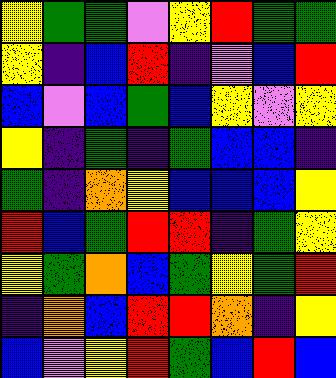[["yellow", "green", "green", "violet", "yellow", "red", "green", "green"], ["yellow", "indigo", "blue", "red", "indigo", "violet", "blue", "red"], ["blue", "violet", "blue", "green", "blue", "yellow", "violet", "yellow"], ["yellow", "indigo", "green", "indigo", "green", "blue", "blue", "indigo"], ["green", "indigo", "orange", "yellow", "blue", "blue", "blue", "yellow"], ["red", "blue", "green", "red", "red", "indigo", "green", "yellow"], ["yellow", "green", "orange", "blue", "green", "yellow", "green", "red"], ["indigo", "orange", "blue", "red", "red", "orange", "indigo", "yellow"], ["blue", "violet", "yellow", "red", "green", "blue", "red", "blue"]]